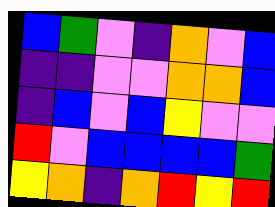[["blue", "green", "violet", "indigo", "orange", "violet", "blue"], ["indigo", "indigo", "violet", "violet", "orange", "orange", "blue"], ["indigo", "blue", "violet", "blue", "yellow", "violet", "violet"], ["red", "violet", "blue", "blue", "blue", "blue", "green"], ["yellow", "orange", "indigo", "orange", "red", "yellow", "red"]]